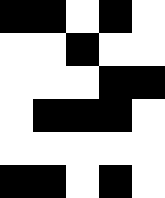[["black", "black", "white", "black", "white"], ["white", "white", "black", "white", "white"], ["white", "white", "white", "black", "black"], ["white", "black", "black", "black", "white"], ["white", "white", "white", "white", "white"], ["black", "black", "white", "black", "white"]]